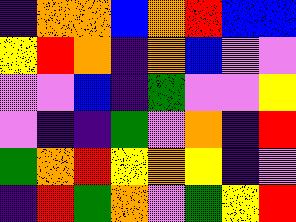[["indigo", "orange", "orange", "blue", "orange", "red", "blue", "blue"], ["yellow", "red", "orange", "indigo", "orange", "blue", "violet", "violet"], ["violet", "violet", "blue", "indigo", "green", "violet", "violet", "yellow"], ["violet", "indigo", "indigo", "green", "violet", "orange", "indigo", "red"], ["green", "orange", "red", "yellow", "orange", "yellow", "indigo", "violet"], ["indigo", "red", "green", "orange", "violet", "green", "yellow", "red"]]